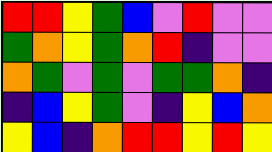[["red", "red", "yellow", "green", "blue", "violet", "red", "violet", "violet"], ["green", "orange", "yellow", "green", "orange", "red", "indigo", "violet", "violet"], ["orange", "green", "violet", "green", "violet", "green", "green", "orange", "indigo"], ["indigo", "blue", "yellow", "green", "violet", "indigo", "yellow", "blue", "orange"], ["yellow", "blue", "indigo", "orange", "red", "red", "yellow", "red", "yellow"]]